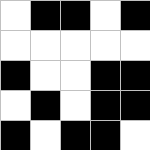[["white", "black", "black", "white", "black"], ["white", "white", "white", "white", "white"], ["black", "white", "white", "black", "black"], ["white", "black", "white", "black", "black"], ["black", "white", "black", "black", "white"]]